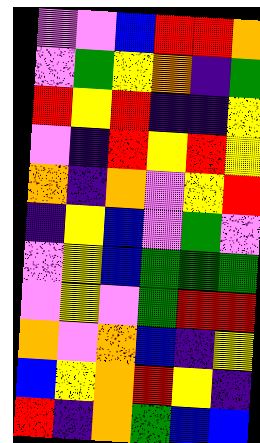[["violet", "violet", "blue", "red", "red", "orange"], ["violet", "green", "yellow", "orange", "indigo", "green"], ["red", "yellow", "red", "indigo", "indigo", "yellow"], ["violet", "indigo", "red", "yellow", "red", "yellow"], ["orange", "indigo", "orange", "violet", "yellow", "red"], ["indigo", "yellow", "blue", "violet", "green", "violet"], ["violet", "yellow", "blue", "green", "green", "green"], ["violet", "yellow", "violet", "green", "red", "red"], ["orange", "violet", "orange", "blue", "indigo", "yellow"], ["blue", "yellow", "orange", "red", "yellow", "indigo"], ["red", "indigo", "orange", "green", "blue", "blue"]]